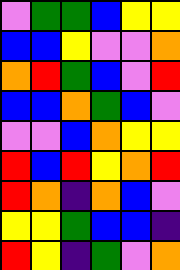[["violet", "green", "green", "blue", "yellow", "yellow"], ["blue", "blue", "yellow", "violet", "violet", "orange"], ["orange", "red", "green", "blue", "violet", "red"], ["blue", "blue", "orange", "green", "blue", "violet"], ["violet", "violet", "blue", "orange", "yellow", "yellow"], ["red", "blue", "red", "yellow", "orange", "red"], ["red", "orange", "indigo", "orange", "blue", "violet"], ["yellow", "yellow", "green", "blue", "blue", "indigo"], ["red", "yellow", "indigo", "green", "violet", "orange"]]